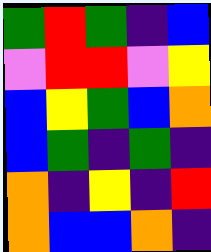[["green", "red", "green", "indigo", "blue"], ["violet", "red", "red", "violet", "yellow"], ["blue", "yellow", "green", "blue", "orange"], ["blue", "green", "indigo", "green", "indigo"], ["orange", "indigo", "yellow", "indigo", "red"], ["orange", "blue", "blue", "orange", "indigo"]]